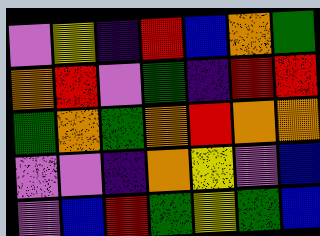[["violet", "yellow", "indigo", "red", "blue", "orange", "green"], ["orange", "red", "violet", "green", "indigo", "red", "red"], ["green", "orange", "green", "orange", "red", "orange", "orange"], ["violet", "violet", "indigo", "orange", "yellow", "violet", "blue"], ["violet", "blue", "red", "green", "yellow", "green", "blue"]]